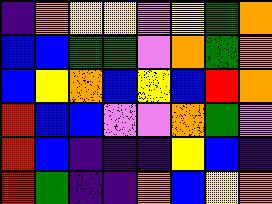[["indigo", "orange", "yellow", "yellow", "violet", "yellow", "green", "orange"], ["blue", "blue", "green", "green", "violet", "orange", "green", "orange"], ["blue", "yellow", "orange", "blue", "yellow", "blue", "red", "orange"], ["red", "blue", "blue", "violet", "violet", "orange", "green", "violet"], ["red", "blue", "indigo", "indigo", "indigo", "yellow", "blue", "indigo"], ["red", "green", "indigo", "indigo", "orange", "blue", "yellow", "orange"]]